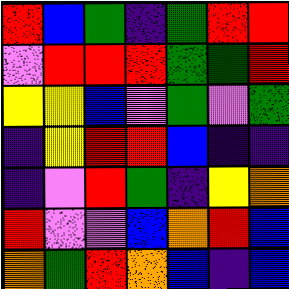[["red", "blue", "green", "indigo", "green", "red", "red"], ["violet", "red", "red", "red", "green", "green", "red"], ["yellow", "yellow", "blue", "violet", "green", "violet", "green"], ["indigo", "yellow", "red", "red", "blue", "indigo", "indigo"], ["indigo", "violet", "red", "green", "indigo", "yellow", "orange"], ["red", "violet", "violet", "blue", "orange", "red", "blue"], ["orange", "green", "red", "orange", "blue", "indigo", "blue"]]